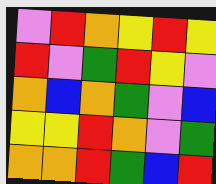[["violet", "red", "orange", "yellow", "red", "yellow"], ["red", "violet", "green", "red", "yellow", "violet"], ["orange", "blue", "orange", "green", "violet", "blue"], ["yellow", "yellow", "red", "orange", "violet", "green"], ["orange", "orange", "red", "green", "blue", "red"]]